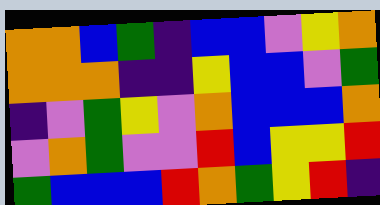[["orange", "orange", "blue", "green", "indigo", "blue", "blue", "violet", "yellow", "orange"], ["orange", "orange", "orange", "indigo", "indigo", "yellow", "blue", "blue", "violet", "green"], ["indigo", "violet", "green", "yellow", "violet", "orange", "blue", "blue", "blue", "orange"], ["violet", "orange", "green", "violet", "violet", "red", "blue", "yellow", "yellow", "red"], ["green", "blue", "blue", "blue", "red", "orange", "green", "yellow", "red", "indigo"]]